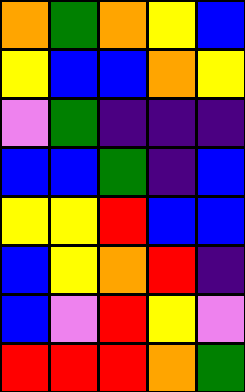[["orange", "green", "orange", "yellow", "blue"], ["yellow", "blue", "blue", "orange", "yellow"], ["violet", "green", "indigo", "indigo", "indigo"], ["blue", "blue", "green", "indigo", "blue"], ["yellow", "yellow", "red", "blue", "blue"], ["blue", "yellow", "orange", "red", "indigo"], ["blue", "violet", "red", "yellow", "violet"], ["red", "red", "red", "orange", "green"]]